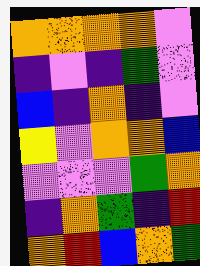[["orange", "orange", "orange", "orange", "violet"], ["indigo", "violet", "indigo", "green", "violet"], ["blue", "indigo", "orange", "indigo", "violet"], ["yellow", "violet", "orange", "orange", "blue"], ["violet", "violet", "violet", "green", "orange"], ["indigo", "orange", "green", "indigo", "red"], ["orange", "red", "blue", "orange", "green"]]